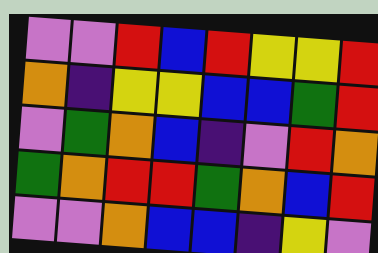[["violet", "violet", "red", "blue", "red", "yellow", "yellow", "red"], ["orange", "indigo", "yellow", "yellow", "blue", "blue", "green", "red"], ["violet", "green", "orange", "blue", "indigo", "violet", "red", "orange"], ["green", "orange", "red", "red", "green", "orange", "blue", "red"], ["violet", "violet", "orange", "blue", "blue", "indigo", "yellow", "violet"]]